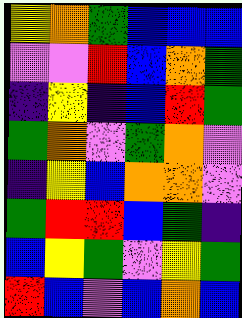[["yellow", "orange", "green", "blue", "blue", "blue"], ["violet", "violet", "red", "blue", "orange", "green"], ["indigo", "yellow", "indigo", "blue", "red", "green"], ["green", "orange", "violet", "green", "orange", "violet"], ["indigo", "yellow", "blue", "orange", "orange", "violet"], ["green", "red", "red", "blue", "green", "indigo"], ["blue", "yellow", "green", "violet", "yellow", "green"], ["red", "blue", "violet", "blue", "orange", "blue"]]